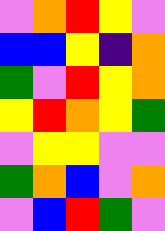[["violet", "orange", "red", "yellow", "violet"], ["blue", "blue", "yellow", "indigo", "orange"], ["green", "violet", "red", "yellow", "orange"], ["yellow", "red", "orange", "yellow", "green"], ["violet", "yellow", "yellow", "violet", "violet"], ["green", "orange", "blue", "violet", "orange"], ["violet", "blue", "red", "green", "violet"]]